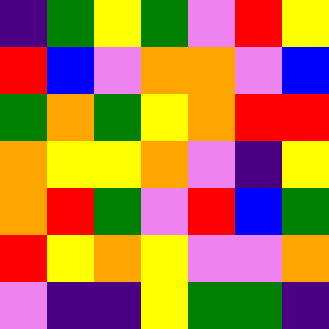[["indigo", "green", "yellow", "green", "violet", "red", "yellow"], ["red", "blue", "violet", "orange", "orange", "violet", "blue"], ["green", "orange", "green", "yellow", "orange", "red", "red"], ["orange", "yellow", "yellow", "orange", "violet", "indigo", "yellow"], ["orange", "red", "green", "violet", "red", "blue", "green"], ["red", "yellow", "orange", "yellow", "violet", "violet", "orange"], ["violet", "indigo", "indigo", "yellow", "green", "green", "indigo"]]